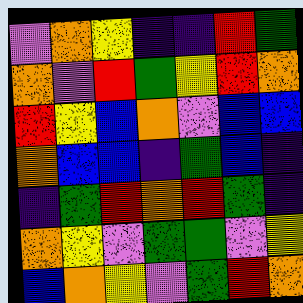[["violet", "orange", "yellow", "indigo", "indigo", "red", "green"], ["orange", "violet", "red", "green", "yellow", "red", "orange"], ["red", "yellow", "blue", "orange", "violet", "blue", "blue"], ["orange", "blue", "blue", "indigo", "green", "blue", "indigo"], ["indigo", "green", "red", "orange", "red", "green", "indigo"], ["orange", "yellow", "violet", "green", "green", "violet", "yellow"], ["blue", "orange", "yellow", "violet", "green", "red", "orange"]]